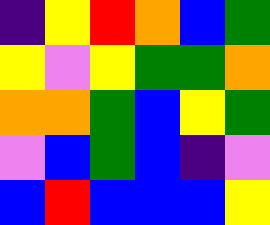[["indigo", "yellow", "red", "orange", "blue", "green"], ["yellow", "violet", "yellow", "green", "green", "orange"], ["orange", "orange", "green", "blue", "yellow", "green"], ["violet", "blue", "green", "blue", "indigo", "violet"], ["blue", "red", "blue", "blue", "blue", "yellow"]]